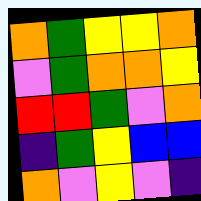[["orange", "green", "yellow", "yellow", "orange"], ["violet", "green", "orange", "orange", "yellow"], ["red", "red", "green", "violet", "orange"], ["indigo", "green", "yellow", "blue", "blue"], ["orange", "violet", "yellow", "violet", "indigo"]]